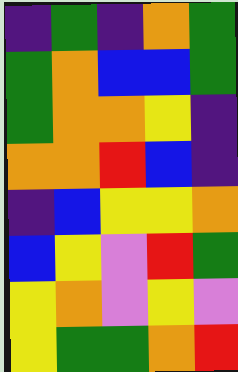[["indigo", "green", "indigo", "orange", "green"], ["green", "orange", "blue", "blue", "green"], ["green", "orange", "orange", "yellow", "indigo"], ["orange", "orange", "red", "blue", "indigo"], ["indigo", "blue", "yellow", "yellow", "orange"], ["blue", "yellow", "violet", "red", "green"], ["yellow", "orange", "violet", "yellow", "violet"], ["yellow", "green", "green", "orange", "red"]]